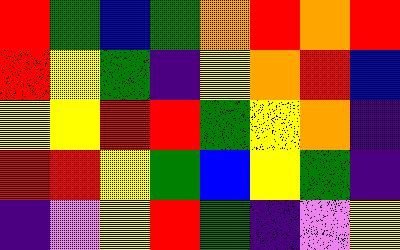[["red", "green", "blue", "green", "orange", "red", "orange", "red"], ["red", "yellow", "green", "indigo", "yellow", "orange", "red", "blue"], ["yellow", "yellow", "red", "red", "green", "yellow", "orange", "indigo"], ["red", "red", "yellow", "green", "blue", "yellow", "green", "indigo"], ["indigo", "violet", "yellow", "red", "green", "indigo", "violet", "yellow"]]